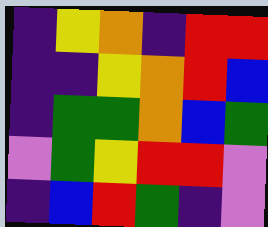[["indigo", "yellow", "orange", "indigo", "red", "red"], ["indigo", "indigo", "yellow", "orange", "red", "blue"], ["indigo", "green", "green", "orange", "blue", "green"], ["violet", "green", "yellow", "red", "red", "violet"], ["indigo", "blue", "red", "green", "indigo", "violet"]]